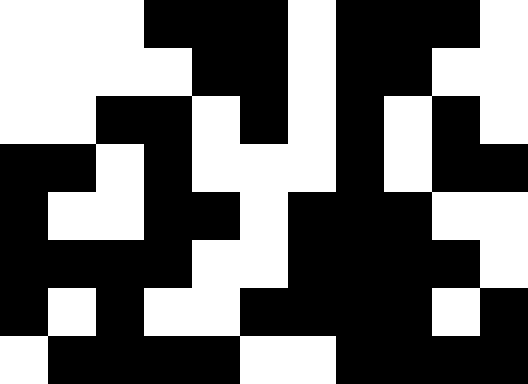[["white", "white", "white", "black", "black", "black", "white", "black", "black", "black", "white"], ["white", "white", "white", "white", "black", "black", "white", "black", "black", "white", "white"], ["white", "white", "black", "black", "white", "black", "white", "black", "white", "black", "white"], ["black", "black", "white", "black", "white", "white", "white", "black", "white", "black", "black"], ["black", "white", "white", "black", "black", "white", "black", "black", "black", "white", "white"], ["black", "black", "black", "black", "white", "white", "black", "black", "black", "black", "white"], ["black", "white", "black", "white", "white", "black", "black", "black", "black", "white", "black"], ["white", "black", "black", "black", "black", "white", "white", "black", "black", "black", "black"]]